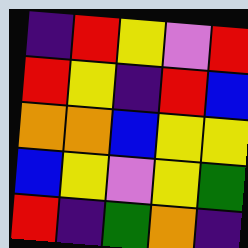[["indigo", "red", "yellow", "violet", "red"], ["red", "yellow", "indigo", "red", "blue"], ["orange", "orange", "blue", "yellow", "yellow"], ["blue", "yellow", "violet", "yellow", "green"], ["red", "indigo", "green", "orange", "indigo"]]